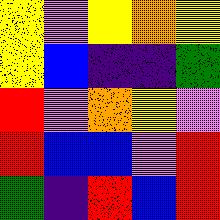[["yellow", "violet", "yellow", "orange", "yellow"], ["yellow", "blue", "indigo", "indigo", "green"], ["red", "violet", "orange", "yellow", "violet"], ["red", "blue", "blue", "violet", "red"], ["green", "indigo", "red", "blue", "red"]]